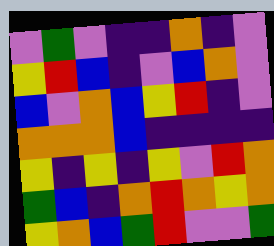[["violet", "green", "violet", "indigo", "indigo", "orange", "indigo", "violet"], ["yellow", "red", "blue", "indigo", "violet", "blue", "orange", "violet"], ["blue", "violet", "orange", "blue", "yellow", "red", "indigo", "violet"], ["orange", "orange", "orange", "blue", "indigo", "indigo", "indigo", "indigo"], ["yellow", "indigo", "yellow", "indigo", "yellow", "violet", "red", "orange"], ["green", "blue", "indigo", "orange", "red", "orange", "yellow", "orange"], ["yellow", "orange", "blue", "green", "red", "violet", "violet", "green"]]